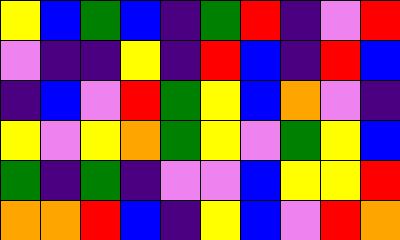[["yellow", "blue", "green", "blue", "indigo", "green", "red", "indigo", "violet", "red"], ["violet", "indigo", "indigo", "yellow", "indigo", "red", "blue", "indigo", "red", "blue"], ["indigo", "blue", "violet", "red", "green", "yellow", "blue", "orange", "violet", "indigo"], ["yellow", "violet", "yellow", "orange", "green", "yellow", "violet", "green", "yellow", "blue"], ["green", "indigo", "green", "indigo", "violet", "violet", "blue", "yellow", "yellow", "red"], ["orange", "orange", "red", "blue", "indigo", "yellow", "blue", "violet", "red", "orange"]]